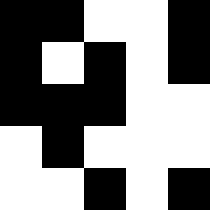[["black", "black", "white", "white", "black"], ["black", "white", "black", "white", "black"], ["black", "black", "black", "white", "white"], ["white", "black", "white", "white", "white"], ["white", "white", "black", "white", "black"]]